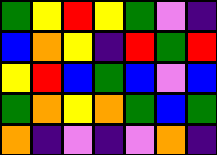[["green", "yellow", "red", "yellow", "green", "violet", "indigo"], ["blue", "orange", "yellow", "indigo", "red", "green", "red"], ["yellow", "red", "blue", "green", "blue", "violet", "blue"], ["green", "orange", "yellow", "orange", "green", "blue", "green"], ["orange", "indigo", "violet", "indigo", "violet", "orange", "indigo"]]